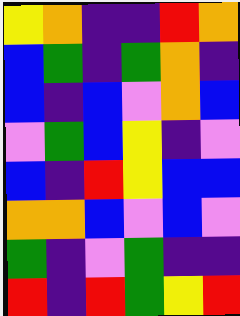[["yellow", "orange", "indigo", "indigo", "red", "orange"], ["blue", "green", "indigo", "green", "orange", "indigo"], ["blue", "indigo", "blue", "violet", "orange", "blue"], ["violet", "green", "blue", "yellow", "indigo", "violet"], ["blue", "indigo", "red", "yellow", "blue", "blue"], ["orange", "orange", "blue", "violet", "blue", "violet"], ["green", "indigo", "violet", "green", "indigo", "indigo"], ["red", "indigo", "red", "green", "yellow", "red"]]